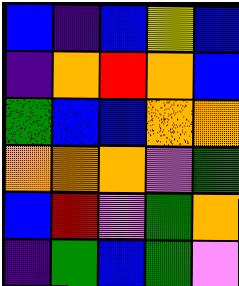[["blue", "indigo", "blue", "yellow", "blue"], ["indigo", "orange", "red", "orange", "blue"], ["green", "blue", "blue", "orange", "orange"], ["orange", "orange", "orange", "violet", "green"], ["blue", "red", "violet", "green", "orange"], ["indigo", "green", "blue", "green", "violet"]]